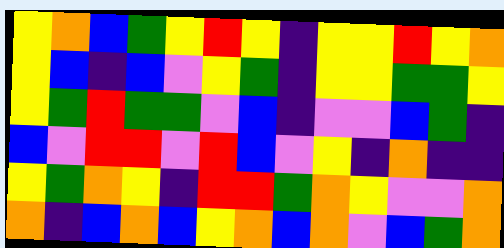[["yellow", "orange", "blue", "green", "yellow", "red", "yellow", "indigo", "yellow", "yellow", "red", "yellow", "orange"], ["yellow", "blue", "indigo", "blue", "violet", "yellow", "green", "indigo", "yellow", "yellow", "green", "green", "yellow"], ["yellow", "green", "red", "green", "green", "violet", "blue", "indigo", "violet", "violet", "blue", "green", "indigo"], ["blue", "violet", "red", "red", "violet", "red", "blue", "violet", "yellow", "indigo", "orange", "indigo", "indigo"], ["yellow", "green", "orange", "yellow", "indigo", "red", "red", "green", "orange", "yellow", "violet", "violet", "orange"], ["orange", "indigo", "blue", "orange", "blue", "yellow", "orange", "blue", "orange", "violet", "blue", "green", "orange"]]